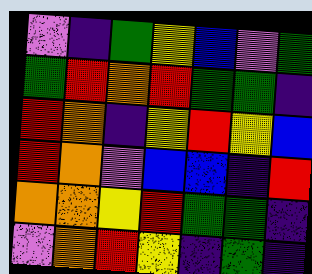[["violet", "indigo", "green", "yellow", "blue", "violet", "green"], ["green", "red", "orange", "red", "green", "green", "indigo"], ["red", "orange", "indigo", "yellow", "red", "yellow", "blue"], ["red", "orange", "violet", "blue", "blue", "indigo", "red"], ["orange", "orange", "yellow", "red", "green", "green", "indigo"], ["violet", "orange", "red", "yellow", "indigo", "green", "indigo"]]